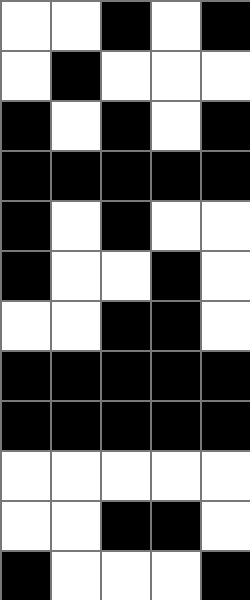[["white", "white", "black", "white", "black"], ["white", "black", "white", "white", "white"], ["black", "white", "black", "white", "black"], ["black", "black", "black", "black", "black"], ["black", "white", "black", "white", "white"], ["black", "white", "white", "black", "white"], ["white", "white", "black", "black", "white"], ["black", "black", "black", "black", "black"], ["black", "black", "black", "black", "black"], ["white", "white", "white", "white", "white"], ["white", "white", "black", "black", "white"], ["black", "white", "white", "white", "black"]]